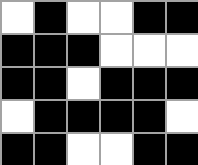[["white", "black", "white", "white", "black", "black"], ["black", "black", "black", "white", "white", "white"], ["black", "black", "white", "black", "black", "black"], ["white", "black", "black", "black", "black", "white"], ["black", "black", "white", "white", "black", "black"]]